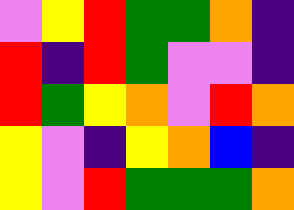[["violet", "yellow", "red", "green", "green", "orange", "indigo"], ["red", "indigo", "red", "green", "violet", "violet", "indigo"], ["red", "green", "yellow", "orange", "violet", "red", "orange"], ["yellow", "violet", "indigo", "yellow", "orange", "blue", "indigo"], ["yellow", "violet", "red", "green", "green", "green", "orange"]]